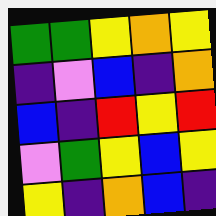[["green", "green", "yellow", "orange", "yellow"], ["indigo", "violet", "blue", "indigo", "orange"], ["blue", "indigo", "red", "yellow", "red"], ["violet", "green", "yellow", "blue", "yellow"], ["yellow", "indigo", "orange", "blue", "indigo"]]